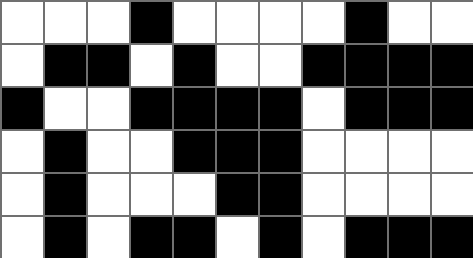[["white", "white", "white", "black", "white", "white", "white", "white", "black", "white", "white"], ["white", "black", "black", "white", "black", "white", "white", "black", "black", "black", "black"], ["black", "white", "white", "black", "black", "black", "black", "white", "black", "black", "black"], ["white", "black", "white", "white", "black", "black", "black", "white", "white", "white", "white"], ["white", "black", "white", "white", "white", "black", "black", "white", "white", "white", "white"], ["white", "black", "white", "black", "black", "white", "black", "white", "black", "black", "black"]]